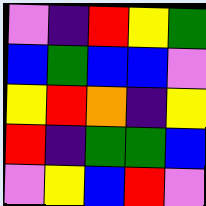[["violet", "indigo", "red", "yellow", "green"], ["blue", "green", "blue", "blue", "violet"], ["yellow", "red", "orange", "indigo", "yellow"], ["red", "indigo", "green", "green", "blue"], ["violet", "yellow", "blue", "red", "violet"]]